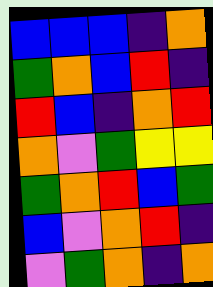[["blue", "blue", "blue", "indigo", "orange"], ["green", "orange", "blue", "red", "indigo"], ["red", "blue", "indigo", "orange", "red"], ["orange", "violet", "green", "yellow", "yellow"], ["green", "orange", "red", "blue", "green"], ["blue", "violet", "orange", "red", "indigo"], ["violet", "green", "orange", "indigo", "orange"]]